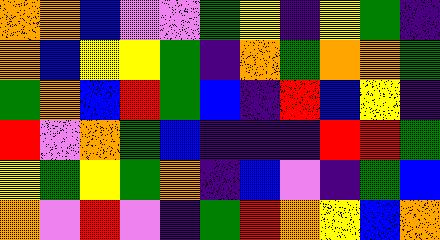[["orange", "orange", "blue", "violet", "violet", "green", "yellow", "indigo", "yellow", "green", "indigo"], ["orange", "blue", "yellow", "yellow", "green", "indigo", "orange", "green", "orange", "orange", "green"], ["green", "orange", "blue", "red", "green", "blue", "indigo", "red", "blue", "yellow", "indigo"], ["red", "violet", "orange", "green", "blue", "indigo", "indigo", "indigo", "red", "red", "green"], ["yellow", "green", "yellow", "green", "orange", "indigo", "blue", "violet", "indigo", "green", "blue"], ["orange", "violet", "red", "violet", "indigo", "green", "red", "orange", "yellow", "blue", "orange"]]